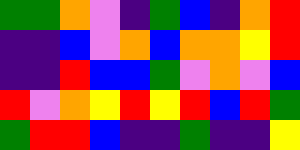[["green", "green", "orange", "violet", "indigo", "green", "blue", "indigo", "orange", "red"], ["indigo", "indigo", "blue", "violet", "orange", "blue", "orange", "orange", "yellow", "red"], ["indigo", "indigo", "red", "blue", "blue", "green", "violet", "orange", "violet", "blue"], ["red", "violet", "orange", "yellow", "red", "yellow", "red", "blue", "red", "green"], ["green", "red", "red", "blue", "indigo", "indigo", "green", "indigo", "indigo", "yellow"]]